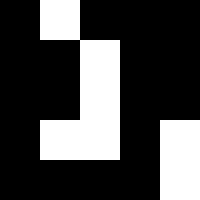[["black", "white", "black", "black", "black"], ["black", "black", "white", "black", "black"], ["black", "black", "white", "black", "black"], ["black", "white", "white", "black", "white"], ["black", "black", "black", "black", "white"]]